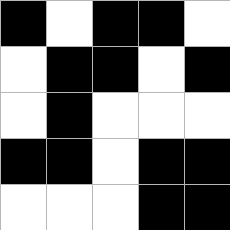[["black", "white", "black", "black", "white"], ["white", "black", "black", "white", "black"], ["white", "black", "white", "white", "white"], ["black", "black", "white", "black", "black"], ["white", "white", "white", "black", "black"]]